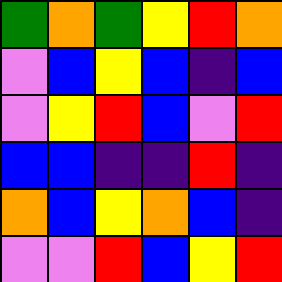[["green", "orange", "green", "yellow", "red", "orange"], ["violet", "blue", "yellow", "blue", "indigo", "blue"], ["violet", "yellow", "red", "blue", "violet", "red"], ["blue", "blue", "indigo", "indigo", "red", "indigo"], ["orange", "blue", "yellow", "orange", "blue", "indigo"], ["violet", "violet", "red", "blue", "yellow", "red"]]